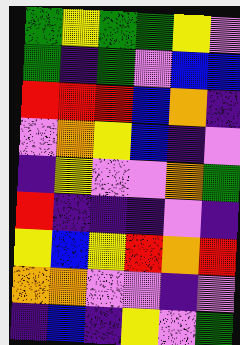[["green", "yellow", "green", "green", "yellow", "violet"], ["green", "indigo", "green", "violet", "blue", "blue"], ["red", "red", "red", "blue", "orange", "indigo"], ["violet", "orange", "yellow", "blue", "indigo", "violet"], ["indigo", "yellow", "violet", "violet", "orange", "green"], ["red", "indigo", "indigo", "indigo", "violet", "indigo"], ["yellow", "blue", "yellow", "red", "orange", "red"], ["orange", "orange", "violet", "violet", "indigo", "violet"], ["indigo", "blue", "indigo", "yellow", "violet", "green"]]